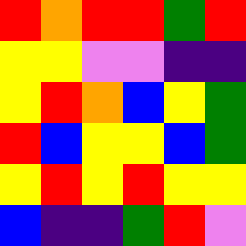[["red", "orange", "red", "red", "green", "red"], ["yellow", "yellow", "violet", "violet", "indigo", "indigo"], ["yellow", "red", "orange", "blue", "yellow", "green"], ["red", "blue", "yellow", "yellow", "blue", "green"], ["yellow", "red", "yellow", "red", "yellow", "yellow"], ["blue", "indigo", "indigo", "green", "red", "violet"]]